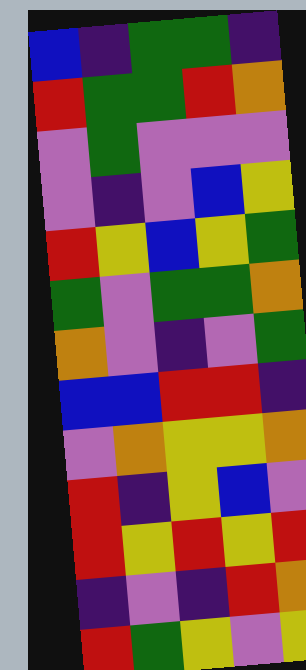[["blue", "indigo", "green", "green", "indigo"], ["red", "green", "green", "red", "orange"], ["violet", "green", "violet", "violet", "violet"], ["violet", "indigo", "violet", "blue", "yellow"], ["red", "yellow", "blue", "yellow", "green"], ["green", "violet", "green", "green", "orange"], ["orange", "violet", "indigo", "violet", "green"], ["blue", "blue", "red", "red", "indigo"], ["violet", "orange", "yellow", "yellow", "orange"], ["red", "indigo", "yellow", "blue", "violet"], ["red", "yellow", "red", "yellow", "red"], ["indigo", "violet", "indigo", "red", "orange"], ["red", "green", "yellow", "violet", "yellow"]]